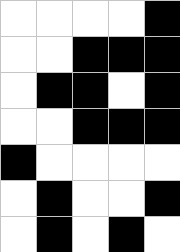[["white", "white", "white", "white", "black"], ["white", "white", "black", "black", "black"], ["white", "black", "black", "white", "black"], ["white", "white", "black", "black", "black"], ["black", "white", "white", "white", "white"], ["white", "black", "white", "white", "black"], ["white", "black", "white", "black", "white"]]